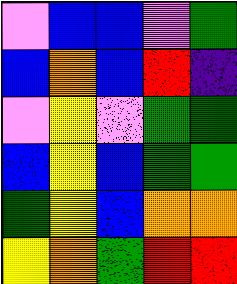[["violet", "blue", "blue", "violet", "green"], ["blue", "orange", "blue", "red", "indigo"], ["violet", "yellow", "violet", "green", "green"], ["blue", "yellow", "blue", "green", "green"], ["green", "yellow", "blue", "orange", "orange"], ["yellow", "orange", "green", "red", "red"]]